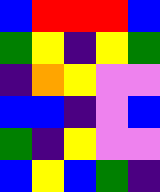[["blue", "red", "red", "red", "blue"], ["green", "yellow", "indigo", "yellow", "green"], ["indigo", "orange", "yellow", "violet", "violet"], ["blue", "blue", "indigo", "violet", "blue"], ["green", "indigo", "yellow", "violet", "violet"], ["blue", "yellow", "blue", "green", "indigo"]]